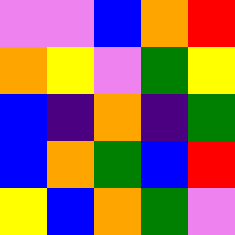[["violet", "violet", "blue", "orange", "red"], ["orange", "yellow", "violet", "green", "yellow"], ["blue", "indigo", "orange", "indigo", "green"], ["blue", "orange", "green", "blue", "red"], ["yellow", "blue", "orange", "green", "violet"]]